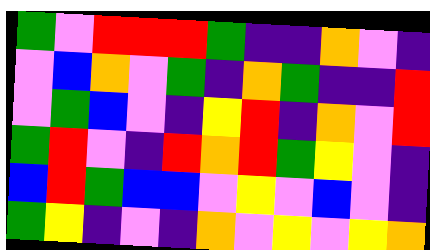[["green", "violet", "red", "red", "red", "green", "indigo", "indigo", "orange", "violet", "indigo"], ["violet", "blue", "orange", "violet", "green", "indigo", "orange", "green", "indigo", "indigo", "red"], ["violet", "green", "blue", "violet", "indigo", "yellow", "red", "indigo", "orange", "violet", "red"], ["green", "red", "violet", "indigo", "red", "orange", "red", "green", "yellow", "violet", "indigo"], ["blue", "red", "green", "blue", "blue", "violet", "yellow", "violet", "blue", "violet", "indigo"], ["green", "yellow", "indigo", "violet", "indigo", "orange", "violet", "yellow", "violet", "yellow", "orange"]]